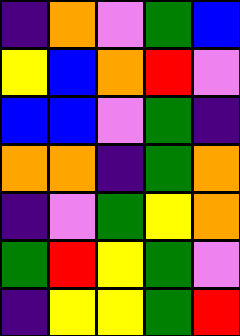[["indigo", "orange", "violet", "green", "blue"], ["yellow", "blue", "orange", "red", "violet"], ["blue", "blue", "violet", "green", "indigo"], ["orange", "orange", "indigo", "green", "orange"], ["indigo", "violet", "green", "yellow", "orange"], ["green", "red", "yellow", "green", "violet"], ["indigo", "yellow", "yellow", "green", "red"]]